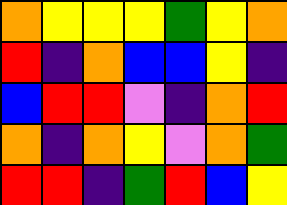[["orange", "yellow", "yellow", "yellow", "green", "yellow", "orange"], ["red", "indigo", "orange", "blue", "blue", "yellow", "indigo"], ["blue", "red", "red", "violet", "indigo", "orange", "red"], ["orange", "indigo", "orange", "yellow", "violet", "orange", "green"], ["red", "red", "indigo", "green", "red", "blue", "yellow"]]